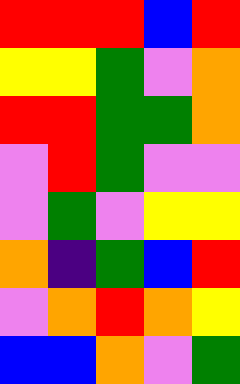[["red", "red", "red", "blue", "red"], ["yellow", "yellow", "green", "violet", "orange"], ["red", "red", "green", "green", "orange"], ["violet", "red", "green", "violet", "violet"], ["violet", "green", "violet", "yellow", "yellow"], ["orange", "indigo", "green", "blue", "red"], ["violet", "orange", "red", "orange", "yellow"], ["blue", "blue", "orange", "violet", "green"]]